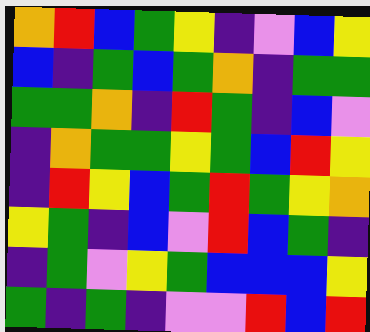[["orange", "red", "blue", "green", "yellow", "indigo", "violet", "blue", "yellow"], ["blue", "indigo", "green", "blue", "green", "orange", "indigo", "green", "green"], ["green", "green", "orange", "indigo", "red", "green", "indigo", "blue", "violet"], ["indigo", "orange", "green", "green", "yellow", "green", "blue", "red", "yellow"], ["indigo", "red", "yellow", "blue", "green", "red", "green", "yellow", "orange"], ["yellow", "green", "indigo", "blue", "violet", "red", "blue", "green", "indigo"], ["indigo", "green", "violet", "yellow", "green", "blue", "blue", "blue", "yellow"], ["green", "indigo", "green", "indigo", "violet", "violet", "red", "blue", "red"]]